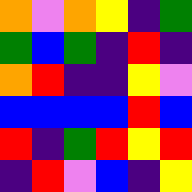[["orange", "violet", "orange", "yellow", "indigo", "green"], ["green", "blue", "green", "indigo", "red", "indigo"], ["orange", "red", "indigo", "indigo", "yellow", "violet"], ["blue", "blue", "blue", "blue", "red", "blue"], ["red", "indigo", "green", "red", "yellow", "red"], ["indigo", "red", "violet", "blue", "indigo", "yellow"]]